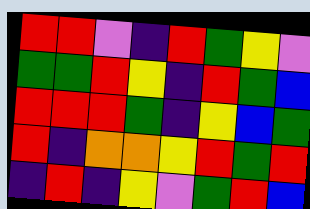[["red", "red", "violet", "indigo", "red", "green", "yellow", "violet"], ["green", "green", "red", "yellow", "indigo", "red", "green", "blue"], ["red", "red", "red", "green", "indigo", "yellow", "blue", "green"], ["red", "indigo", "orange", "orange", "yellow", "red", "green", "red"], ["indigo", "red", "indigo", "yellow", "violet", "green", "red", "blue"]]